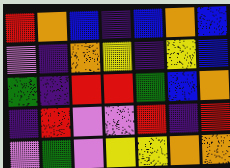[["red", "orange", "blue", "indigo", "blue", "orange", "blue"], ["violet", "indigo", "orange", "yellow", "indigo", "yellow", "blue"], ["green", "indigo", "red", "red", "green", "blue", "orange"], ["indigo", "red", "violet", "violet", "red", "indigo", "red"], ["violet", "green", "violet", "yellow", "yellow", "orange", "orange"]]